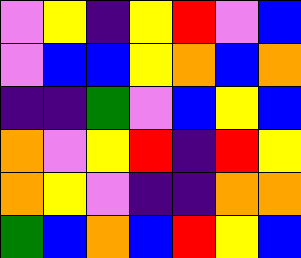[["violet", "yellow", "indigo", "yellow", "red", "violet", "blue"], ["violet", "blue", "blue", "yellow", "orange", "blue", "orange"], ["indigo", "indigo", "green", "violet", "blue", "yellow", "blue"], ["orange", "violet", "yellow", "red", "indigo", "red", "yellow"], ["orange", "yellow", "violet", "indigo", "indigo", "orange", "orange"], ["green", "blue", "orange", "blue", "red", "yellow", "blue"]]